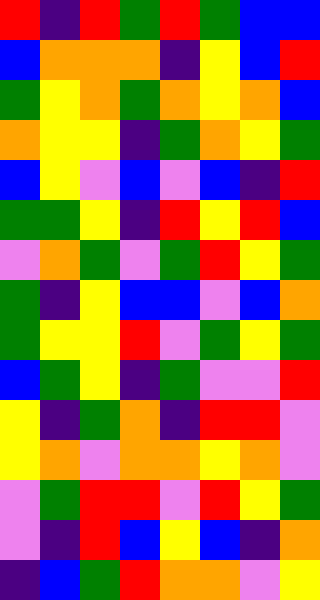[["red", "indigo", "red", "green", "red", "green", "blue", "blue"], ["blue", "orange", "orange", "orange", "indigo", "yellow", "blue", "red"], ["green", "yellow", "orange", "green", "orange", "yellow", "orange", "blue"], ["orange", "yellow", "yellow", "indigo", "green", "orange", "yellow", "green"], ["blue", "yellow", "violet", "blue", "violet", "blue", "indigo", "red"], ["green", "green", "yellow", "indigo", "red", "yellow", "red", "blue"], ["violet", "orange", "green", "violet", "green", "red", "yellow", "green"], ["green", "indigo", "yellow", "blue", "blue", "violet", "blue", "orange"], ["green", "yellow", "yellow", "red", "violet", "green", "yellow", "green"], ["blue", "green", "yellow", "indigo", "green", "violet", "violet", "red"], ["yellow", "indigo", "green", "orange", "indigo", "red", "red", "violet"], ["yellow", "orange", "violet", "orange", "orange", "yellow", "orange", "violet"], ["violet", "green", "red", "red", "violet", "red", "yellow", "green"], ["violet", "indigo", "red", "blue", "yellow", "blue", "indigo", "orange"], ["indigo", "blue", "green", "red", "orange", "orange", "violet", "yellow"]]